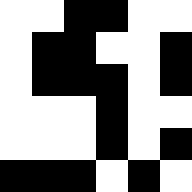[["white", "white", "black", "black", "white", "white"], ["white", "black", "black", "white", "white", "black"], ["white", "black", "black", "black", "white", "black"], ["white", "white", "white", "black", "white", "white"], ["white", "white", "white", "black", "white", "black"], ["black", "black", "black", "white", "black", "white"]]